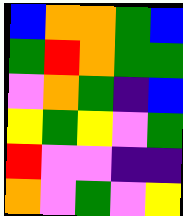[["blue", "orange", "orange", "green", "blue"], ["green", "red", "orange", "green", "green"], ["violet", "orange", "green", "indigo", "blue"], ["yellow", "green", "yellow", "violet", "green"], ["red", "violet", "violet", "indigo", "indigo"], ["orange", "violet", "green", "violet", "yellow"]]